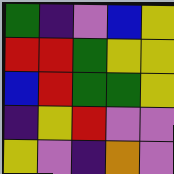[["green", "indigo", "violet", "blue", "yellow"], ["red", "red", "green", "yellow", "yellow"], ["blue", "red", "green", "green", "yellow"], ["indigo", "yellow", "red", "violet", "violet"], ["yellow", "violet", "indigo", "orange", "violet"]]